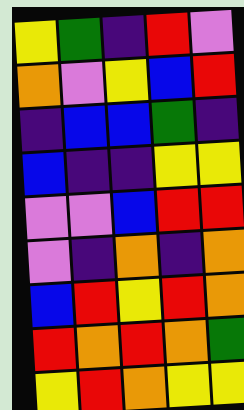[["yellow", "green", "indigo", "red", "violet"], ["orange", "violet", "yellow", "blue", "red"], ["indigo", "blue", "blue", "green", "indigo"], ["blue", "indigo", "indigo", "yellow", "yellow"], ["violet", "violet", "blue", "red", "red"], ["violet", "indigo", "orange", "indigo", "orange"], ["blue", "red", "yellow", "red", "orange"], ["red", "orange", "red", "orange", "green"], ["yellow", "red", "orange", "yellow", "yellow"]]